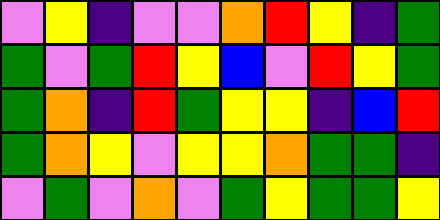[["violet", "yellow", "indigo", "violet", "violet", "orange", "red", "yellow", "indigo", "green"], ["green", "violet", "green", "red", "yellow", "blue", "violet", "red", "yellow", "green"], ["green", "orange", "indigo", "red", "green", "yellow", "yellow", "indigo", "blue", "red"], ["green", "orange", "yellow", "violet", "yellow", "yellow", "orange", "green", "green", "indigo"], ["violet", "green", "violet", "orange", "violet", "green", "yellow", "green", "green", "yellow"]]